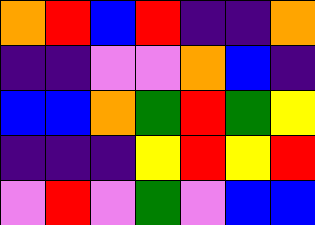[["orange", "red", "blue", "red", "indigo", "indigo", "orange"], ["indigo", "indigo", "violet", "violet", "orange", "blue", "indigo"], ["blue", "blue", "orange", "green", "red", "green", "yellow"], ["indigo", "indigo", "indigo", "yellow", "red", "yellow", "red"], ["violet", "red", "violet", "green", "violet", "blue", "blue"]]